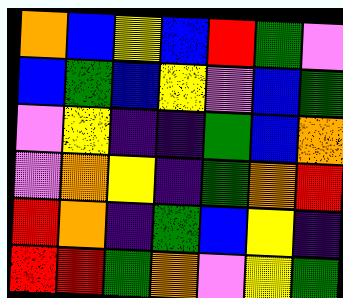[["orange", "blue", "yellow", "blue", "red", "green", "violet"], ["blue", "green", "blue", "yellow", "violet", "blue", "green"], ["violet", "yellow", "indigo", "indigo", "green", "blue", "orange"], ["violet", "orange", "yellow", "indigo", "green", "orange", "red"], ["red", "orange", "indigo", "green", "blue", "yellow", "indigo"], ["red", "red", "green", "orange", "violet", "yellow", "green"]]